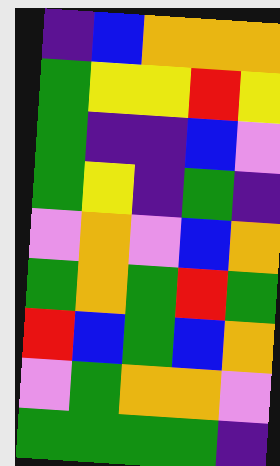[["indigo", "blue", "orange", "orange", "orange"], ["green", "yellow", "yellow", "red", "yellow"], ["green", "indigo", "indigo", "blue", "violet"], ["green", "yellow", "indigo", "green", "indigo"], ["violet", "orange", "violet", "blue", "orange"], ["green", "orange", "green", "red", "green"], ["red", "blue", "green", "blue", "orange"], ["violet", "green", "orange", "orange", "violet"], ["green", "green", "green", "green", "indigo"]]